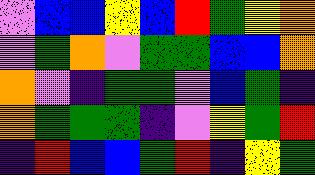[["violet", "blue", "blue", "yellow", "blue", "red", "green", "yellow", "orange"], ["violet", "green", "orange", "violet", "green", "green", "blue", "blue", "orange"], ["orange", "violet", "indigo", "green", "green", "violet", "blue", "green", "indigo"], ["orange", "green", "green", "green", "indigo", "violet", "yellow", "green", "red"], ["indigo", "red", "blue", "blue", "green", "red", "indigo", "yellow", "green"]]